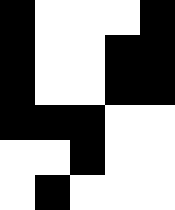[["black", "white", "white", "white", "black"], ["black", "white", "white", "black", "black"], ["black", "white", "white", "black", "black"], ["black", "black", "black", "white", "white"], ["white", "white", "black", "white", "white"], ["white", "black", "white", "white", "white"]]